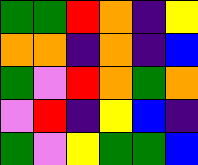[["green", "green", "red", "orange", "indigo", "yellow"], ["orange", "orange", "indigo", "orange", "indigo", "blue"], ["green", "violet", "red", "orange", "green", "orange"], ["violet", "red", "indigo", "yellow", "blue", "indigo"], ["green", "violet", "yellow", "green", "green", "blue"]]